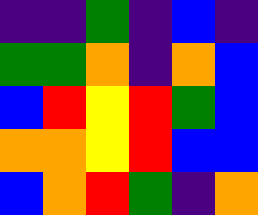[["indigo", "indigo", "green", "indigo", "blue", "indigo"], ["green", "green", "orange", "indigo", "orange", "blue"], ["blue", "red", "yellow", "red", "green", "blue"], ["orange", "orange", "yellow", "red", "blue", "blue"], ["blue", "orange", "red", "green", "indigo", "orange"]]